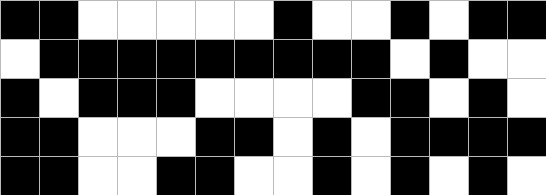[["black", "black", "white", "white", "white", "white", "white", "black", "white", "white", "black", "white", "black", "black"], ["white", "black", "black", "black", "black", "black", "black", "black", "black", "black", "white", "black", "white", "white"], ["black", "white", "black", "black", "black", "white", "white", "white", "white", "black", "black", "white", "black", "white"], ["black", "black", "white", "white", "white", "black", "black", "white", "black", "white", "black", "black", "black", "black"], ["black", "black", "white", "white", "black", "black", "white", "white", "black", "white", "black", "white", "black", "white"]]